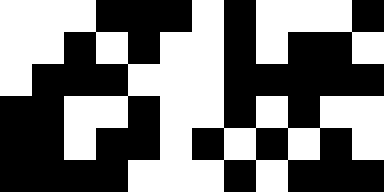[["white", "white", "white", "black", "black", "black", "white", "black", "white", "white", "white", "black"], ["white", "white", "black", "white", "black", "white", "white", "black", "white", "black", "black", "white"], ["white", "black", "black", "black", "white", "white", "white", "black", "black", "black", "black", "black"], ["black", "black", "white", "white", "black", "white", "white", "black", "white", "black", "white", "white"], ["black", "black", "white", "black", "black", "white", "black", "white", "black", "white", "black", "white"], ["black", "black", "black", "black", "white", "white", "white", "black", "white", "black", "black", "black"]]